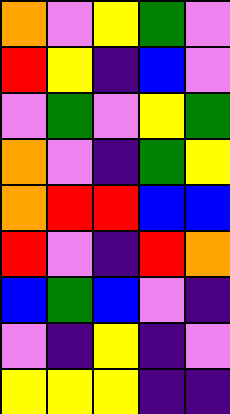[["orange", "violet", "yellow", "green", "violet"], ["red", "yellow", "indigo", "blue", "violet"], ["violet", "green", "violet", "yellow", "green"], ["orange", "violet", "indigo", "green", "yellow"], ["orange", "red", "red", "blue", "blue"], ["red", "violet", "indigo", "red", "orange"], ["blue", "green", "blue", "violet", "indigo"], ["violet", "indigo", "yellow", "indigo", "violet"], ["yellow", "yellow", "yellow", "indigo", "indigo"]]